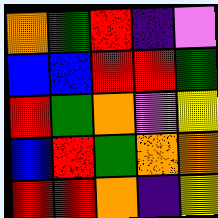[["orange", "green", "red", "indigo", "violet"], ["blue", "blue", "red", "red", "green"], ["red", "green", "orange", "violet", "yellow"], ["blue", "red", "green", "orange", "orange"], ["red", "red", "orange", "indigo", "yellow"]]